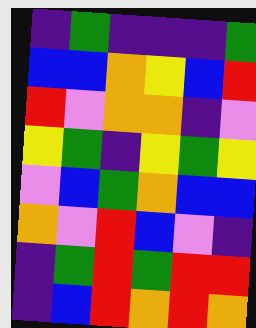[["indigo", "green", "indigo", "indigo", "indigo", "green"], ["blue", "blue", "orange", "yellow", "blue", "red"], ["red", "violet", "orange", "orange", "indigo", "violet"], ["yellow", "green", "indigo", "yellow", "green", "yellow"], ["violet", "blue", "green", "orange", "blue", "blue"], ["orange", "violet", "red", "blue", "violet", "indigo"], ["indigo", "green", "red", "green", "red", "red"], ["indigo", "blue", "red", "orange", "red", "orange"]]